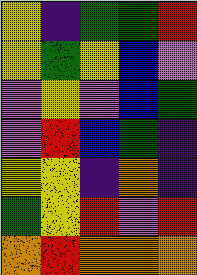[["yellow", "indigo", "green", "green", "red"], ["yellow", "green", "yellow", "blue", "violet"], ["violet", "yellow", "violet", "blue", "green"], ["violet", "red", "blue", "green", "indigo"], ["yellow", "yellow", "indigo", "orange", "indigo"], ["green", "yellow", "red", "violet", "red"], ["orange", "red", "orange", "orange", "orange"]]